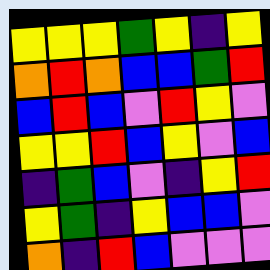[["yellow", "yellow", "yellow", "green", "yellow", "indigo", "yellow"], ["orange", "red", "orange", "blue", "blue", "green", "red"], ["blue", "red", "blue", "violet", "red", "yellow", "violet"], ["yellow", "yellow", "red", "blue", "yellow", "violet", "blue"], ["indigo", "green", "blue", "violet", "indigo", "yellow", "red"], ["yellow", "green", "indigo", "yellow", "blue", "blue", "violet"], ["orange", "indigo", "red", "blue", "violet", "violet", "violet"]]